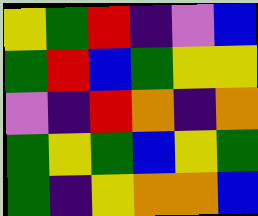[["yellow", "green", "red", "indigo", "violet", "blue"], ["green", "red", "blue", "green", "yellow", "yellow"], ["violet", "indigo", "red", "orange", "indigo", "orange"], ["green", "yellow", "green", "blue", "yellow", "green"], ["green", "indigo", "yellow", "orange", "orange", "blue"]]